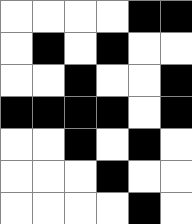[["white", "white", "white", "white", "black", "black"], ["white", "black", "white", "black", "white", "white"], ["white", "white", "black", "white", "white", "black"], ["black", "black", "black", "black", "white", "black"], ["white", "white", "black", "white", "black", "white"], ["white", "white", "white", "black", "white", "white"], ["white", "white", "white", "white", "black", "white"]]